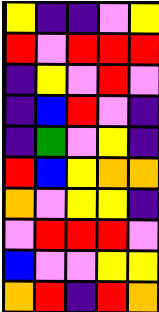[["yellow", "indigo", "indigo", "violet", "yellow"], ["red", "violet", "red", "red", "red"], ["indigo", "yellow", "violet", "red", "violet"], ["indigo", "blue", "red", "violet", "indigo"], ["indigo", "green", "violet", "yellow", "indigo"], ["red", "blue", "yellow", "orange", "orange"], ["orange", "violet", "yellow", "yellow", "indigo"], ["violet", "red", "red", "red", "violet"], ["blue", "violet", "violet", "yellow", "yellow"], ["orange", "red", "indigo", "red", "orange"]]